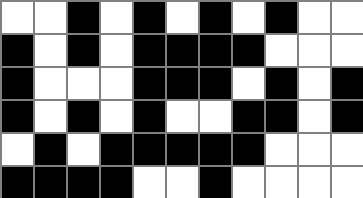[["white", "white", "black", "white", "black", "white", "black", "white", "black", "white", "white"], ["black", "white", "black", "white", "black", "black", "black", "black", "white", "white", "white"], ["black", "white", "white", "white", "black", "black", "black", "white", "black", "white", "black"], ["black", "white", "black", "white", "black", "white", "white", "black", "black", "white", "black"], ["white", "black", "white", "black", "black", "black", "black", "black", "white", "white", "white"], ["black", "black", "black", "black", "white", "white", "black", "white", "white", "white", "white"]]